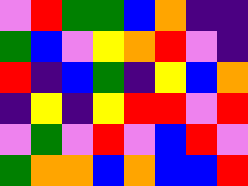[["violet", "red", "green", "green", "blue", "orange", "indigo", "indigo"], ["green", "blue", "violet", "yellow", "orange", "red", "violet", "indigo"], ["red", "indigo", "blue", "green", "indigo", "yellow", "blue", "orange"], ["indigo", "yellow", "indigo", "yellow", "red", "red", "violet", "red"], ["violet", "green", "violet", "red", "violet", "blue", "red", "violet"], ["green", "orange", "orange", "blue", "orange", "blue", "blue", "red"]]